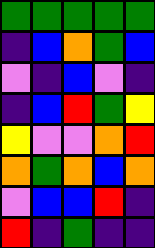[["green", "green", "green", "green", "green"], ["indigo", "blue", "orange", "green", "blue"], ["violet", "indigo", "blue", "violet", "indigo"], ["indigo", "blue", "red", "green", "yellow"], ["yellow", "violet", "violet", "orange", "red"], ["orange", "green", "orange", "blue", "orange"], ["violet", "blue", "blue", "red", "indigo"], ["red", "indigo", "green", "indigo", "indigo"]]